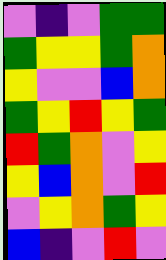[["violet", "indigo", "violet", "green", "green"], ["green", "yellow", "yellow", "green", "orange"], ["yellow", "violet", "violet", "blue", "orange"], ["green", "yellow", "red", "yellow", "green"], ["red", "green", "orange", "violet", "yellow"], ["yellow", "blue", "orange", "violet", "red"], ["violet", "yellow", "orange", "green", "yellow"], ["blue", "indigo", "violet", "red", "violet"]]